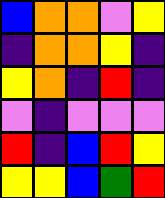[["blue", "orange", "orange", "violet", "yellow"], ["indigo", "orange", "orange", "yellow", "indigo"], ["yellow", "orange", "indigo", "red", "indigo"], ["violet", "indigo", "violet", "violet", "violet"], ["red", "indigo", "blue", "red", "yellow"], ["yellow", "yellow", "blue", "green", "red"]]